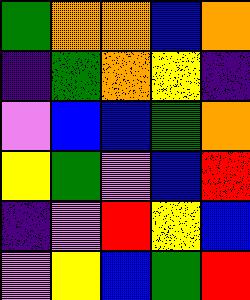[["green", "orange", "orange", "blue", "orange"], ["indigo", "green", "orange", "yellow", "indigo"], ["violet", "blue", "blue", "green", "orange"], ["yellow", "green", "violet", "blue", "red"], ["indigo", "violet", "red", "yellow", "blue"], ["violet", "yellow", "blue", "green", "red"]]